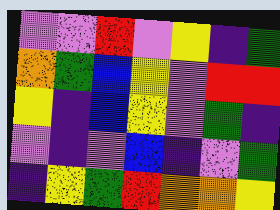[["violet", "violet", "red", "violet", "yellow", "indigo", "green"], ["orange", "green", "blue", "yellow", "violet", "red", "red"], ["yellow", "indigo", "blue", "yellow", "violet", "green", "indigo"], ["violet", "indigo", "violet", "blue", "indigo", "violet", "green"], ["indigo", "yellow", "green", "red", "orange", "orange", "yellow"]]